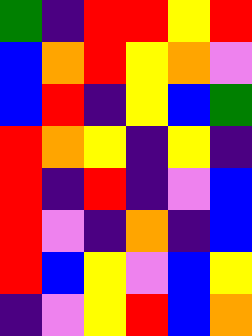[["green", "indigo", "red", "red", "yellow", "red"], ["blue", "orange", "red", "yellow", "orange", "violet"], ["blue", "red", "indigo", "yellow", "blue", "green"], ["red", "orange", "yellow", "indigo", "yellow", "indigo"], ["red", "indigo", "red", "indigo", "violet", "blue"], ["red", "violet", "indigo", "orange", "indigo", "blue"], ["red", "blue", "yellow", "violet", "blue", "yellow"], ["indigo", "violet", "yellow", "red", "blue", "orange"]]